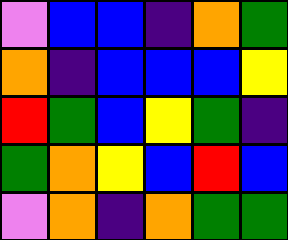[["violet", "blue", "blue", "indigo", "orange", "green"], ["orange", "indigo", "blue", "blue", "blue", "yellow"], ["red", "green", "blue", "yellow", "green", "indigo"], ["green", "orange", "yellow", "blue", "red", "blue"], ["violet", "orange", "indigo", "orange", "green", "green"]]